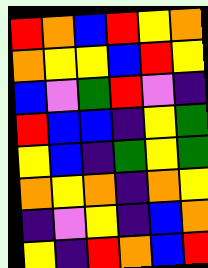[["red", "orange", "blue", "red", "yellow", "orange"], ["orange", "yellow", "yellow", "blue", "red", "yellow"], ["blue", "violet", "green", "red", "violet", "indigo"], ["red", "blue", "blue", "indigo", "yellow", "green"], ["yellow", "blue", "indigo", "green", "yellow", "green"], ["orange", "yellow", "orange", "indigo", "orange", "yellow"], ["indigo", "violet", "yellow", "indigo", "blue", "orange"], ["yellow", "indigo", "red", "orange", "blue", "red"]]